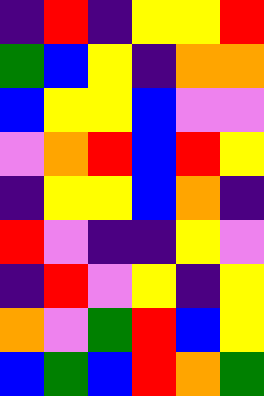[["indigo", "red", "indigo", "yellow", "yellow", "red"], ["green", "blue", "yellow", "indigo", "orange", "orange"], ["blue", "yellow", "yellow", "blue", "violet", "violet"], ["violet", "orange", "red", "blue", "red", "yellow"], ["indigo", "yellow", "yellow", "blue", "orange", "indigo"], ["red", "violet", "indigo", "indigo", "yellow", "violet"], ["indigo", "red", "violet", "yellow", "indigo", "yellow"], ["orange", "violet", "green", "red", "blue", "yellow"], ["blue", "green", "blue", "red", "orange", "green"]]